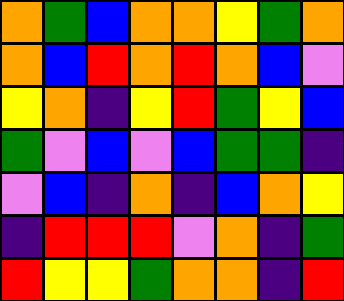[["orange", "green", "blue", "orange", "orange", "yellow", "green", "orange"], ["orange", "blue", "red", "orange", "red", "orange", "blue", "violet"], ["yellow", "orange", "indigo", "yellow", "red", "green", "yellow", "blue"], ["green", "violet", "blue", "violet", "blue", "green", "green", "indigo"], ["violet", "blue", "indigo", "orange", "indigo", "blue", "orange", "yellow"], ["indigo", "red", "red", "red", "violet", "orange", "indigo", "green"], ["red", "yellow", "yellow", "green", "orange", "orange", "indigo", "red"]]